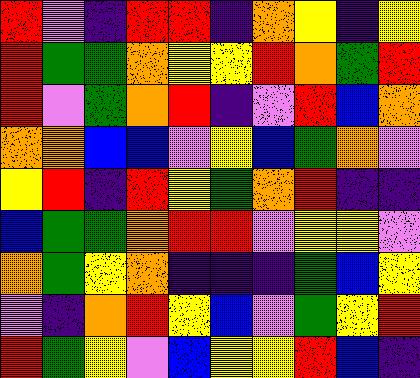[["red", "violet", "indigo", "red", "red", "indigo", "orange", "yellow", "indigo", "yellow"], ["red", "green", "green", "orange", "yellow", "yellow", "red", "orange", "green", "red"], ["red", "violet", "green", "orange", "red", "indigo", "violet", "red", "blue", "orange"], ["orange", "orange", "blue", "blue", "violet", "yellow", "blue", "green", "orange", "violet"], ["yellow", "red", "indigo", "red", "yellow", "green", "orange", "red", "indigo", "indigo"], ["blue", "green", "green", "orange", "red", "red", "violet", "yellow", "yellow", "violet"], ["orange", "green", "yellow", "orange", "indigo", "indigo", "indigo", "green", "blue", "yellow"], ["violet", "indigo", "orange", "red", "yellow", "blue", "violet", "green", "yellow", "red"], ["red", "green", "yellow", "violet", "blue", "yellow", "yellow", "red", "blue", "indigo"]]